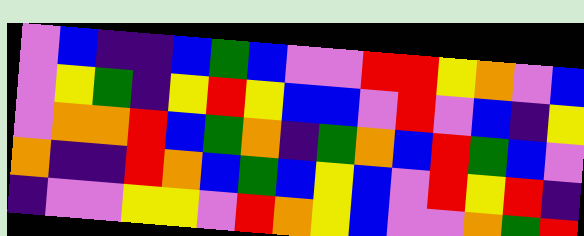[["violet", "blue", "indigo", "indigo", "blue", "green", "blue", "violet", "violet", "red", "red", "yellow", "orange", "violet", "blue"], ["violet", "yellow", "green", "indigo", "yellow", "red", "yellow", "blue", "blue", "violet", "red", "violet", "blue", "indigo", "yellow"], ["violet", "orange", "orange", "red", "blue", "green", "orange", "indigo", "green", "orange", "blue", "red", "green", "blue", "violet"], ["orange", "indigo", "indigo", "red", "orange", "blue", "green", "blue", "yellow", "blue", "violet", "red", "yellow", "red", "indigo"], ["indigo", "violet", "violet", "yellow", "yellow", "violet", "red", "orange", "yellow", "blue", "violet", "violet", "orange", "green", "red"]]